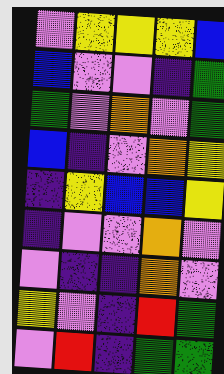[["violet", "yellow", "yellow", "yellow", "blue"], ["blue", "violet", "violet", "indigo", "green"], ["green", "violet", "orange", "violet", "green"], ["blue", "indigo", "violet", "orange", "yellow"], ["indigo", "yellow", "blue", "blue", "yellow"], ["indigo", "violet", "violet", "orange", "violet"], ["violet", "indigo", "indigo", "orange", "violet"], ["yellow", "violet", "indigo", "red", "green"], ["violet", "red", "indigo", "green", "green"]]